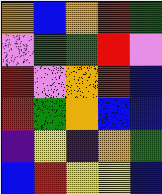[["orange", "blue", "orange", "red", "green"], ["violet", "green", "green", "red", "violet"], ["red", "violet", "orange", "red", "blue"], ["red", "green", "orange", "blue", "blue"], ["indigo", "yellow", "indigo", "orange", "green"], ["blue", "red", "yellow", "yellow", "blue"]]